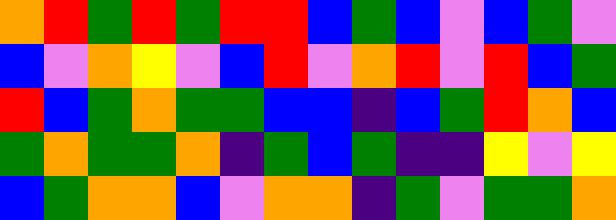[["orange", "red", "green", "red", "green", "red", "red", "blue", "green", "blue", "violet", "blue", "green", "violet"], ["blue", "violet", "orange", "yellow", "violet", "blue", "red", "violet", "orange", "red", "violet", "red", "blue", "green"], ["red", "blue", "green", "orange", "green", "green", "blue", "blue", "indigo", "blue", "green", "red", "orange", "blue"], ["green", "orange", "green", "green", "orange", "indigo", "green", "blue", "green", "indigo", "indigo", "yellow", "violet", "yellow"], ["blue", "green", "orange", "orange", "blue", "violet", "orange", "orange", "indigo", "green", "violet", "green", "green", "orange"]]